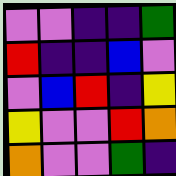[["violet", "violet", "indigo", "indigo", "green"], ["red", "indigo", "indigo", "blue", "violet"], ["violet", "blue", "red", "indigo", "yellow"], ["yellow", "violet", "violet", "red", "orange"], ["orange", "violet", "violet", "green", "indigo"]]